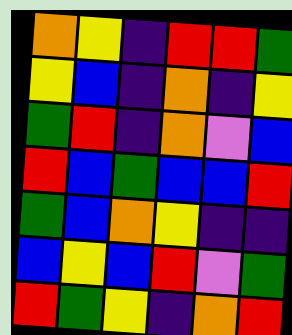[["orange", "yellow", "indigo", "red", "red", "green"], ["yellow", "blue", "indigo", "orange", "indigo", "yellow"], ["green", "red", "indigo", "orange", "violet", "blue"], ["red", "blue", "green", "blue", "blue", "red"], ["green", "blue", "orange", "yellow", "indigo", "indigo"], ["blue", "yellow", "blue", "red", "violet", "green"], ["red", "green", "yellow", "indigo", "orange", "red"]]